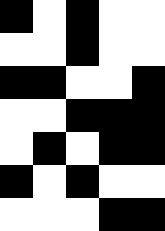[["black", "white", "black", "white", "white"], ["white", "white", "black", "white", "white"], ["black", "black", "white", "white", "black"], ["white", "white", "black", "black", "black"], ["white", "black", "white", "black", "black"], ["black", "white", "black", "white", "white"], ["white", "white", "white", "black", "black"]]